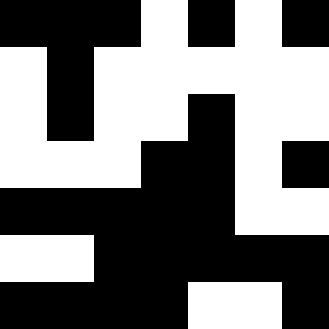[["black", "black", "black", "white", "black", "white", "black"], ["white", "black", "white", "white", "white", "white", "white"], ["white", "black", "white", "white", "black", "white", "white"], ["white", "white", "white", "black", "black", "white", "black"], ["black", "black", "black", "black", "black", "white", "white"], ["white", "white", "black", "black", "black", "black", "black"], ["black", "black", "black", "black", "white", "white", "black"]]